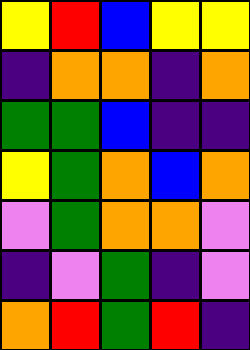[["yellow", "red", "blue", "yellow", "yellow"], ["indigo", "orange", "orange", "indigo", "orange"], ["green", "green", "blue", "indigo", "indigo"], ["yellow", "green", "orange", "blue", "orange"], ["violet", "green", "orange", "orange", "violet"], ["indigo", "violet", "green", "indigo", "violet"], ["orange", "red", "green", "red", "indigo"]]